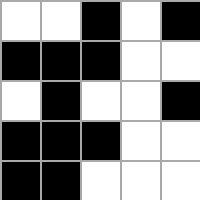[["white", "white", "black", "white", "black"], ["black", "black", "black", "white", "white"], ["white", "black", "white", "white", "black"], ["black", "black", "black", "white", "white"], ["black", "black", "white", "white", "white"]]